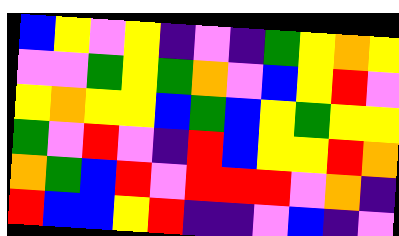[["blue", "yellow", "violet", "yellow", "indigo", "violet", "indigo", "green", "yellow", "orange", "yellow"], ["violet", "violet", "green", "yellow", "green", "orange", "violet", "blue", "yellow", "red", "violet"], ["yellow", "orange", "yellow", "yellow", "blue", "green", "blue", "yellow", "green", "yellow", "yellow"], ["green", "violet", "red", "violet", "indigo", "red", "blue", "yellow", "yellow", "red", "orange"], ["orange", "green", "blue", "red", "violet", "red", "red", "red", "violet", "orange", "indigo"], ["red", "blue", "blue", "yellow", "red", "indigo", "indigo", "violet", "blue", "indigo", "violet"]]